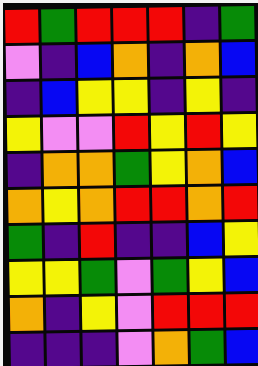[["red", "green", "red", "red", "red", "indigo", "green"], ["violet", "indigo", "blue", "orange", "indigo", "orange", "blue"], ["indigo", "blue", "yellow", "yellow", "indigo", "yellow", "indigo"], ["yellow", "violet", "violet", "red", "yellow", "red", "yellow"], ["indigo", "orange", "orange", "green", "yellow", "orange", "blue"], ["orange", "yellow", "orange", "red", "red", "orange", "red"], ["green", "indigo", "red", "indigo", "indigo", "blue", "yellow"], ["yellow", "yellow", "green", "violet", "green", "yellow", "blue"], ["orange", "indigo", "yellow", "violet", "red", "red", "red"], ["indigo", "indigo", "indigo", "violet", "orange", "green", "blue"]]